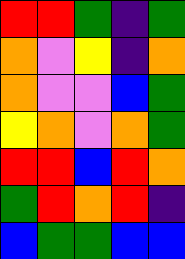[["red", "red", "green", "indigo", "green"], ["orange", "violet", "yellow", "indigo", "orange"], ["orange", "violet", "violet", "blue", "green"], ["yellow", "orange", "violet", "orange", "green"], ["red", "red", "blue", "red", "orange"], ["green", "red", "orange", "red", "indigo"], ["blue", "green", "green", "blue", "blue"]]